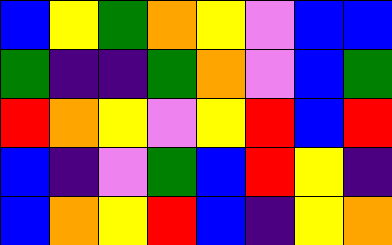[["blue", "yellow", "green", "orange", "yellow", "violet", "blue", "blue"], ["green", "indigo", "indigo", "green", "orange", "violet", "blue", "green"], ["red", "orange", "yellow", "violet", "yellow", "red", "blue", "red"], ["blue", "indigo", "violet", "green", "blue", "red", "yellow", "indigo"], ["blue", "orange", "yellow", "red", "blue", "indigo", "yellow", "orange"]]